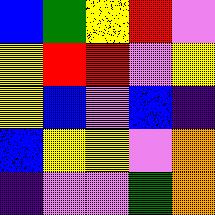[["blue", "green", "yellow", "red", "violet"], ["yellow", "red", "red", "violet", "yellow"], ["yellow", "blue", "violet", "blue", "indigo"], ["blue", "yellow", "yellow", "violet", "orange"], ["indigo", "violet", "violet", "green", "orange"]]